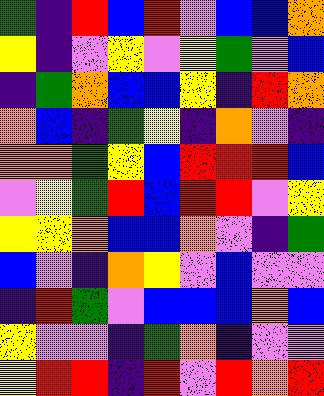[["green", "indigo", "red", "blue", "red", "violet", "blue", "blue", "orange"], ["yellow", "indigo", "violet", "yellow", "violet", "yellow", "green", "violet", "blue"], ["indigo", "green", "orange", "blue", "blue", "yellow", "indigo", "red", "orange"], ["orange", "blue", "indigo", "green", "yellow", "indigo", "orange", "violet", "indigo"], ["orange", "orange", "green", "yellow", "blue", "red", "red", "red", "blue"], ["violet", "yellow", "green", "red", "blue", "red", "red", "violet", "yellow"], ["yellow", "yellow", "orange", "blue", "blue", "orange", "violet", "indigo", "green"], ["blue", "violet", "indigo", "orange", "yellow", "violet", "blue", "violet", "violet"], ["indigo", "red", "green", "violet", "blue", "blue", "blue", "orange", "blue"], ["yellow", "violet", "violet", "indigo", "green", "orange", "indigo", "violet", "violet"], ["yellow", "red", "red", "indigo", "red", "violet", "red", "orange", "red"]]